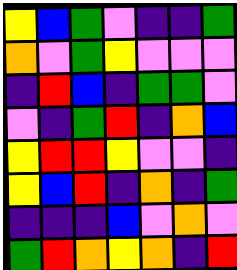[["yellow", "blue", "green", "violet", "indigo", "indigo", "green"], ["orange", "violet", "green", "yellow", "violet", "violet", "violet"], ["indigo", "red", "blue", "indigo", "green", "green", "violet"], ["violet", "indigo", "green", "red", "indigo", "orange", "blue"], ["yellow", "red", "red", "yellow", "violet", "violet", "indigo"], ["yellow", "blue", "red", "indigo", "orange", "indigo", "green"], ["indigo", "indigo", "indigo", "blue", "violet", "orange", "violet"], ["green", "red", "orange", "yellow", "orange", "indigo", "red"]]